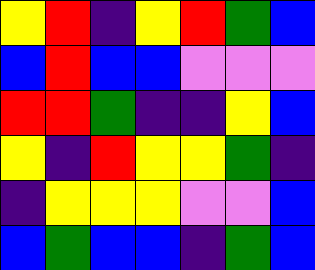[["yellow", "red", "indigo", "yellow", "red", "green", "blue"], ["blue", "red", "blue", "blue", "violet", "violet", "violet"], ["red", "red", "green", "indigo", "indigo", "yellow", "blue"], ["yellow", "indigo", "red", "yellow", "yellow", "green", "indigo"], ["indigo", "yellow", "yellow", "yellow", "violet", "violet", "blue"], ["blue", "green", "blue", "blue", "indigo", "green", "blue"]]